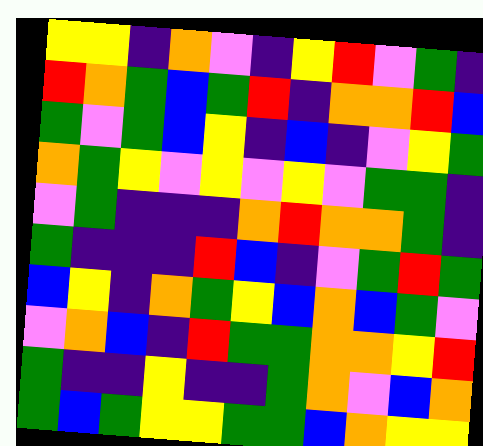[["yellow", "yellow", "indigo", "orange", "violet", "indigo", "yellow", "red", "violet", "green", "indigo"], ["red", "orange", "green", "blue", "green", "red", "indigo", "orange", "orange", "red", "blue"], ["green", "violet", "green", "blue", "yellow", "indigo", "blue", "indigo", "violet", "yellow", "green"], ["orange", "green", "yellow", "violet", "yellow", "violet", "yellow", "violet", "green", "green", "indigo"], ["violet", "green", "indigo", "indigo", "indigo", "orange", "red", "orange", "orange", "green", "indigo"], ["green", "indigo", "indigo", "indigo", "red", "blue", "indigo", "violet", "green", "red", "green"], ["blue", "yellow", "indigo", "orange", "green", "yellow", "blue", "orange", "blue", "green", "violet"], ["violet", "orange", "blue", "indigo", "red", "green", "green", "orange", "orange", "yellow", "red"], ["green", "indigo", "indigo", "yellow", "indigo", "indigo", "green", "orange", "violet", "blue", "orange"], ["green", "blue", "green", "yellow", "yellow", "green", "green", "blue", "orange", "yellow", "yellow"]]